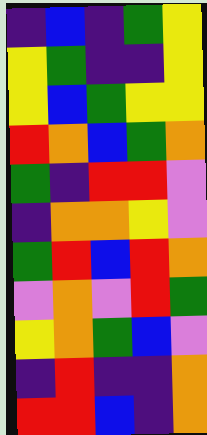[["indigo", "blue", "indigo", "green", "yellow"], ["yellow", "green", "indigo", "indigo", "yellow"], ["yellow", "blue", "green", "yellow", "yellow"], ["red", "orange", "blue", "green", "orange"], ["green", "indigo", "red", "red", "violet"], ["indigo", "orange", "orange", "yellow", "violet"], ["green", "red", "blue", "red", "orange"], ["violet", "orange", "violet", "red", "green"], ["yellow", "orange", "green", "blue", "violet"], ["indigo", "red", "indigo", "indigo", "orange"], ["red", "red", "blue", "indigo", "orange"]]